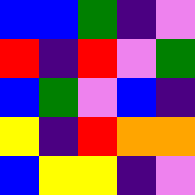[["blue", "blue", "green", "indigo", "violet"], ["red", "indigo", "red", "violet", "green"], ["blue", "green", "violet", "blue", "indigo"], ["yellow", "indigo", "red", "orange", "orange"], ["blue", "yellow", "yellow", "indigo", "violet"]]